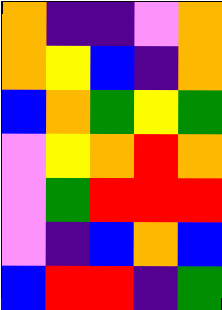[["orange", "indigo", "indigo", "violet", "orange"], ["orange", "yellow", "blue", "indigo", "orange"], ["blue", "orange", "green", "yellow", "green"], ["violet", "yellow", "orange", "red", "orange"], ["violet", "green", "red", "red", "red"], ["violet", "indigo", "blue", "orange", "blue"], ["blue", "red", "red", "indigo", "green"]]